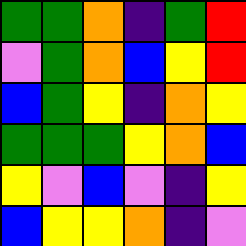[["green", "green", "orange", "indigo", "green", "red"], ["violet", "green", "orange", "blue", "yellow", "red"], ["blue", "green", "yellow", "indigo", "orange", "yellow"], ["green", "green", "green", "yellow", "orange", "blue"], ["yellow", "violet", "blue", "violet", "indigo", "yellow"], ["blue", "yellow", "yellow", "orange", "indigo", "violet"]]